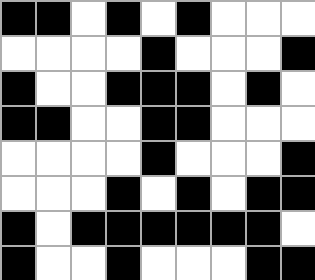[["black", "black", "white", "black", "white", "black", "white", "white", "white"], ["white", "white", "white", "white", "black", "white", "white", "white", "black"], ["black", "white", "white", "black", "black", "black", "white", "black", "white"], ["black", "black", "white", "white", "black", "black", "white", "white", "white"], ["white", "white", "white", "white", "black", "white", "white", "white", "black"], ["white", "white", "white", "black", "white", "black", "white", "black", "black"], ["black", "white", "black", "black", "black", "black", "black", "black", "white"], ["black", "white", "white", "black", "white", "white", "white", "black", "black"]]